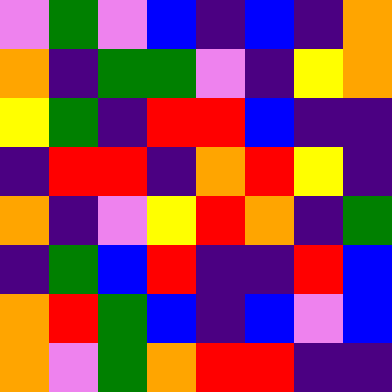[["violet", "green", "violet", "blue", "indigo", "blue", "indigo", "orange"], ["orange", "indigo", "green", "green", "violet", "indigo", "yellow", "orange"], ["yellow", "green", "indigo", "red", "red", "blue", "indigo", "indigo"], ["indigo", "red", "red", "indigo", "orange", "red", "yellow", "indigo"], ["orange", "indigo", "violet", "yellow", "red", "orange", "indigo", "green"], ["indigo", "green", "blue", "red", "indigo", "indigo", "red", "blue"], ["orange", "red", "green", "blue", "indigo", "blue", "violet", "blue"], ["orange", "violet", "green", "orange", "red", "red", "indigo", "indigo"]]